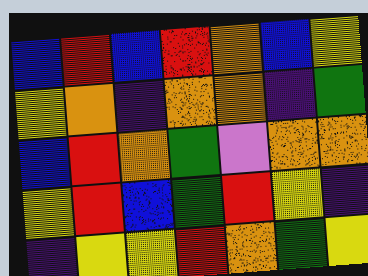[["blue", "red", "blue", "red", "orange", "blue", "yellow"], ["yellow", "orange", "indigo", "orange", "orange", "indigo", "green"], ["blue", "red", "orange", "green", "violet", "orange", "orange"], ["yellow", "red", "blue", "green", "red", "yellow", "indigo"], ["indigo", "yellow", "yellow", "red", "orange", "green", "yellow"]]